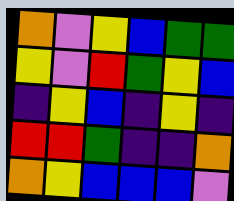[["orange", "violet", "yellow", "blue", "green", "green"], ["yellow", "violet", "red", "green", "yellow", "blue"], ["indigo", "yellow", "blue", "indigo", "yellow", "indigo"], ["red", "red", "green", "indigo", "indigo", "orange"], ["orange", "yellow", "blue", "blue", "blue", "violet"]]